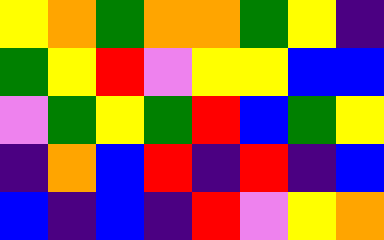[["yellow", "orange", "green", "orange", "orange", "green", "yellow", "indigo"], ["green", "yellow", "red", "violet", "yellow", "yellow", "blue", "blue"], ["violet", "green", "yellow", "green", "red", "blue", "green", "yellow"], ["indigo", "orange", "blue", "red", "indigo", "red", "indigo", "blue"], ["blue", "indigo", "blue", "indigo", "red", "violet", "yellow", "orange"]]